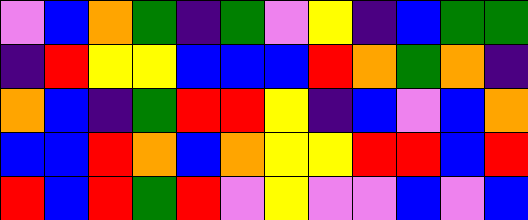[["violet", "blue", "orange", "green", "indigo", "green", "violet", "yellow", "indigo", "blue", "green", "green"], ["indigo", "red", "yellow", "yellow", "blue", "blue", "blue", "red", "orange", "green", "orange", "indigo"], ["orange", "blue", "indigo", "green", "red", "red", "yellow", "indigo", "blue", "violet", "blue", "orange"], ["blue", "blue", "red", "orange", "blue", "orange", "yellow", "yellow", "red", "red", "blue", "red"], ["red", "blue", "red", "green", "red", "violet", "yellow", "violet", "violet", "blue", "violet", "blue"]]